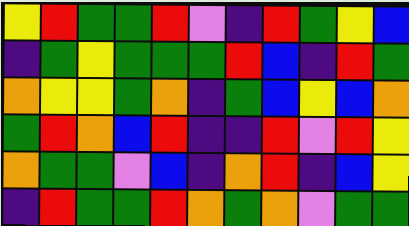[["yellow", "red", "green", "green", "red", "violet", "indigo", "red", "green", "yellow", "blue"], ["indigo", "green", "yellow", "green", "green", "green", "red", "blue", "indigo", "red", "green"], ["orange", "yellow", "yellow", "green", "orange", "indigo", "green", "blue", "yellow", "blue", "orange"], ["green", "red", "orange", "blue", "red", "indigo", "indigo", "red", "violet", "red", "yellow"], ["orange", "green", "green", "violet", "blue", "indigo", "orange", "red", "indigo", "blue", "yellow"], ["indigo", "red", "green", "green", "red", "orange", "green", "orange", "violet", "green", "green"]]